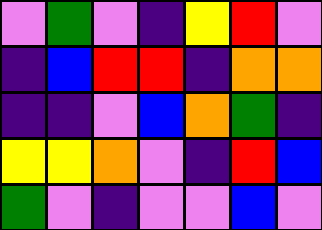[["violet", "green", "violet", "indigo", "yellow", "red", "violet"], ["indigo", "blue", "red", "red", "indigo", "orange", "orange"], ["indigo", "indigo", "violet", "blue", "orange", "green", "indigo"], ["yellow", "yellow", "orange", "violet", "indigo", "red", "blue"], ["green", "violet", "indigo", "violet", "violet", "blue", "violet"]]